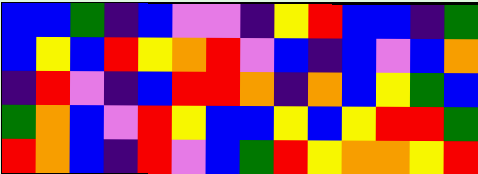[["blue", "blue", "green", "indigo", "blue", "violet", "violet", "indigo", "yellow", "red", "blue", "blue", "indigo", "green"], ["blue", "yellow", "blue", "red", "yellow", "orange", "red", "violet", "blue", "indigo", "blue", "violet", "blue", "orange"], ["indigo", "red", "violet", "indigo", "blue", "red", "red", "orange", "indigo", "orange", "blue", "yellow", "green", "blue"], ["green", "orange", "blue", "violet", "red", "yellow", "blue", "blue", "yellow", "blue", "yellow", "red", "red", "green"], ["red", "orange", "blue", "indigo", "red", "violet", "blue", "green", "red", "yellow", "orange", "orange", "yellow", "red"]]